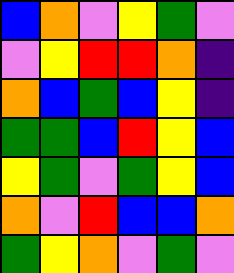[["blue", "orange", "violet", "yellow", "green", "violet"], ["violet", "yellow", "red", "red", "orange", "indigo"], ["orange", "blue", "green", "blue", "yellow", "indigo"], ["green", "green", "blue", "red", "yellow", "blue"], ["yellow", "green", "violet", "green", "yellow", "blue"], ["orange", "violet", "red", "blue", "blue", "orange"], ["green", "yellow", "orange", "violet", "green", "violet"]]